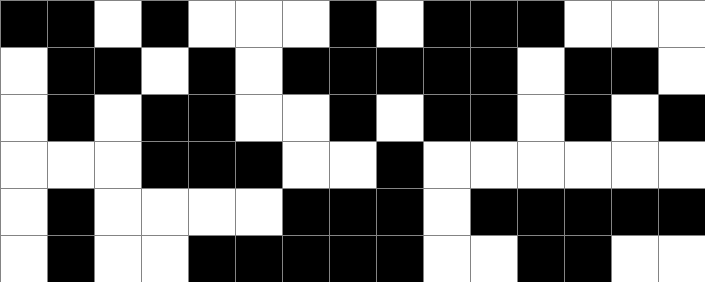[["black", "black", "white", "black", "white", "white", "white", "black", "white", "black", "black", "black", "white", "white", "white"], ["white", "black", "black", "white", "black", "white", "black", "black", "black", "black", "black", "white", "black", "black", "white"], ["white", "black", "white", "black", "black", "white", "white", "black", "white", "black", "black", "white", "black", "white", "black"], ["white", "white", "white", "black", "black", "black", "white", "white", "black", "white", "white", "white", "white", "white", "white"], ["white", "black", "white", "white", "white", "white", "black", "black", "black", "white", "black", "black", "black", "black", "black"], ["white", "black", "white", "white", "black", "black", "black", "black", "black", "white", "white", "black", "black", "white", "white"]]